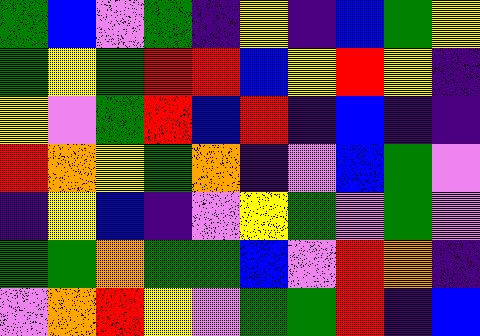[["green", "blue", "violet", "green", "indigo", "yellow", "indigo", "blue", "green", "yellow"], ["green", "yellow", "green", "red", "red", "blue", "yellow", "red", "yellow", "indigo"], ["yellow", "violet", "green", "red", "blue", "red", "indigo", "blue", "indigo", "indigo"], ["red", "orange", "yellow", "green", "orange", "indigo", "violet", "blue", "green", "violet"], ["indigo", "yellow", "blue", "indigo", "violet", "yellow", "green", "violet", "green", "violet"], ["green", "green", "orange", "green", "green", "blue", "violet", "red", "orange", "indigo"], ["violet", "orange", "red", "yellow", "violet", "green", "green", "red", "indigo", "blue"]]